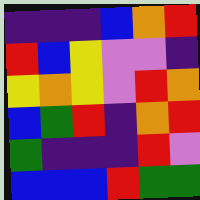[["indigo", "indigo", "indigo", "blue", "orange", "red"], ["red", "blue", "yellow", "violet", "violet", "indigo"], ["yellow", "orange", "yellow", "violet", "red", "orange"], ["blue", "green", "red", "indigo", "orange", "red"], ["green", "indigo", "indigo", "indigo", "red", "violet"], ["blue", "blue", "blue", "red", "green", "green"]]